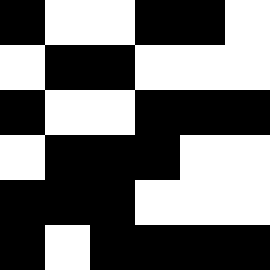[["black", "white", "white", "black", "black", "white"], ["white", "black", "black", "white", "white", "white"], ["black", "white", "white", "black", "black", "black"], ["white", "black", "black", "black", "white", "white"], ["black", "black", "black", "white", "white", "white"], ["black", "white", "black", "black", "black", "black"]]